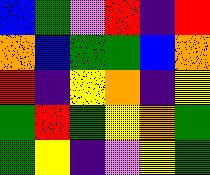[["blue", "green", "violet", "red", "indigo", "red"], ["orange", "blue", "green", "green", "blue", "orange"], ["red", "indigo", "yellow", "orange", "indigo", "yellow"], ["green", "red", "green", "yellow", "orange", "green"], ["green", "yellow", "indigo", "violet", "yellow", "green"]]